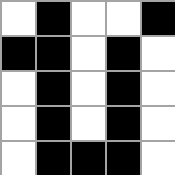[["white", "black", "white", "white", "black"], ["black", "black", "white", "black", "white"], ["white", "black", "white", "black", "white"], ["white", "black", "white", "black", "white"], ["white", "black", "black", "black", "white"]]